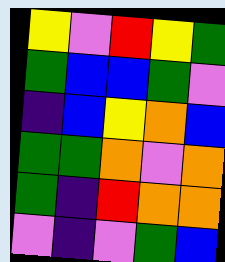[["yellow", "violet", "red", "yellow", "green"], ["green", "blue", "blue", "green", "violet"], ["indigo", "blue", "yellow", "orange", "blue"], ["green", "green", "orange", "violet", "orange"], ["green", "indigo", "red", "orange", "orange"], ["violet", "indigo", "violet", "green", "blue"]]